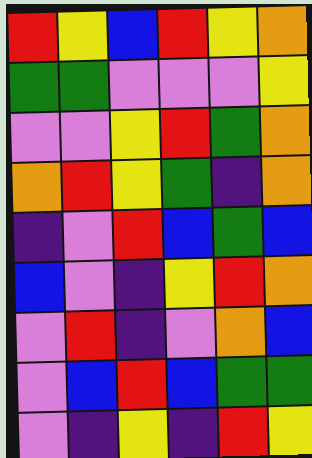[["red", "yellow", "blue", "red", "yellow", "orange"], ["green", "green", "violet", "violet", "violet", "yellow"], ["violet", "violet", "yellow", "red", "green", "orange"], ["orange", "red", "yellow", "green", "indigo", "orange"], ["indigo", "violet", "red", "blue", "green", "blue"], ["blue", "violet", "indigo", "yellow", "red", "orange"], ["violet", "red", "indigo", "violet", "orange", "blue"], ["violet", "blue", "red", "blue", "green", "green"], ["violet", "indigo", "yellow", "indigo", "red", "yellow"]]